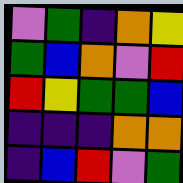[["violet", "green", "indigo", "orange", "yellow"], ["green", "blue", "orange", "violet", "red"], ["red", "yellow", "green", "green", "blue"], ["indigo", "indigo", "indigo", "orange", "orange"], ["indigo", "blue", "red", "violet", "green"]]